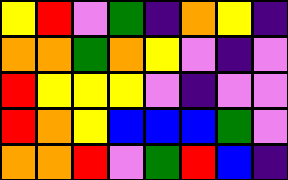[["yellow", "red", "violet", "green", "indigo", "orange", "yellow", "indigo"], ["orange", "orange", "green", "orange", "yellow", "violet", "indigo", "violet"], ["red", "yellow", "yellow", "yellow", "violet", "indigo", "violet", "violet"], ["red", "orange", "yellow", "blue", "blue", "blue", "green", "violet"], ["orange", "orange", "red", "violet", "green", "red", "blue", "indigo"]]